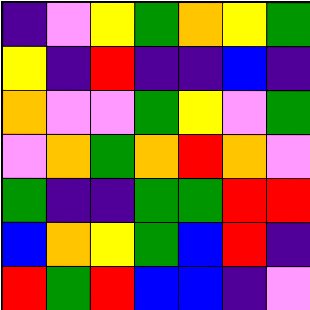[["indigo", "violet", "yellow", "green", "orange", "yellow", "green"], ["yellow", "indigo", "red", "indigo", "indigo", "blue", "indigo"], ["orange", "violet", "violet", "green", "yellow", "violet", "green"], ["violet", "orange", "green", "orange", "red", "orange", "violet"], ["green", "indigo", "indigo", "green", "green", "red", "red"], ["blue", "orange", "yellow", "green", "blue", "red", "indigo"], ["red", "green", "red", "blue", "blue", "indigo", "violet"]]